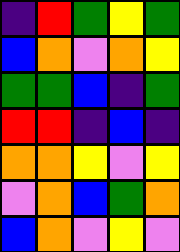[["indigo", "red", "green", "yellow", "green"], ["blue", "orange", "violet", "orange", "yellow"], ["green", "green", "blue", "indigo", "green"], ["red", "red", "indigo", "blue", "indigo"], ["orange", "orange", "yellow", "violet", "yellow"], ["violet", "orange", "blue", "green", "orange"], ["blue", "orange", "violet", "yellow", "violet"]]